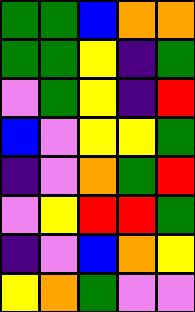[["green", "green", "blue", "orange", "orange"], ["green", "green", "yellow", "indigo", "green"], ["violet", "green", "yellow", "indigo", "red"], ["blue", "violet", "yellow", "yellow", "green"], ["indigo", "violet", "orange", "green", "red"], ["violet", "yellow", "red", "red", "green"], ["indigo", "violet", "blue", "orange", "yellow"], ["yellow", "orange", "green", "violet", "violet"]]